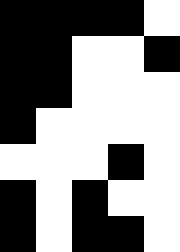[["black", "black", "black", "black", "white"], ["black", "black", "white", "white", "black"], ["black", "black", "white", "white", "white"], ["black", "white", "white", "white", "white"], ["white", "white", "white", "black", "white"], ["black", "white", "black", "white", "white"], ["black", "white", "black", "black", "white"]]